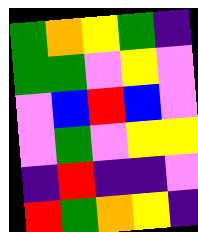[["green", "orange", "yellow", "green", "indigo"], ["green", "green", "violet", "yellow", "violet"], ["violet", "blue", "red", "blue", "violet"], ["violet", "green", "violet", "yellow", "yellow"], ["indigo", "red", "indigo", "indigo", "violet"], ["red", "green", "orange", "yellow", "indigo"]]